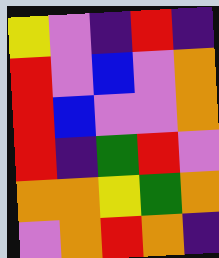[["yellow", "violet", "indigo", "red", "indigo"], ["red", "violet", "blue", "violet", "orange"], ["red", "blue", "violet", "violet", "orange"], ["red", "indigo", "green", "red", "violet"], ["orange", "orange", "yellow", "green", "orange"], ["violet", "orange", "red", "orange", "indigo"]]